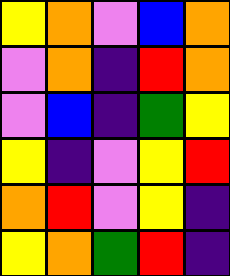[["yellow", "orange", "violet", "blue", "orange"], ["violet", "orange", "indigo", "red", "orange"], ["violet", "blue", "indigo", "green", "yellow"], ["yellow", "indigo", "violet", "yellow", "red"], ["orange", "red", "violet", "yellow", "indigo"], ["yellow", "orange", "green", "red", "indigo"]]